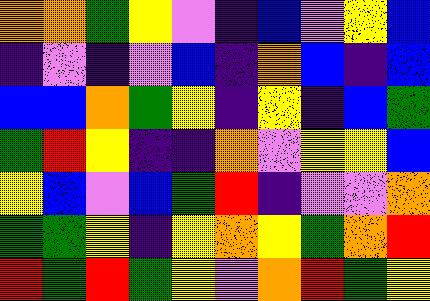[["orange", "orange", "green", "yellow", "violet", "indigo", "blue", "violet", "yellow", "blue"], ["indigo", "violet", "indigo", "violet", "blue", "indigo", "orange", "blue", "indigo", "blue"], ["blue", "blue", "orange", "green", "yellow", "indigo", "yellow", "indigo", "blue", "green"], ["green", "red", "yellow", "indigo", "indigo", "orange", "violet", "yellow", "yellow", "blue"], ["yellow", "blue", "violet", "blue", "green", "red", "indigo", "violet", "violet", "orange"], ["green", "green", "yellow", "indigo", "yellow", "orange", "yellow", "green", "orange", "red"], ["red", "green", "red", "green", "yellow", "violet", "orange", "red", "green", "yellow"]]